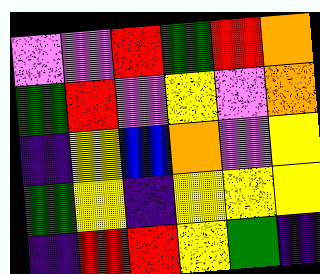[["violet", "violet", "red", "green", "red", "orange"], ["green", "red", "violet", "yellow", "violet", "orange"], ["indigo", "yellow", "blue", "orange", "violet", "yellow"], ["green", "yellow", "indigo", "yellow", "yellow", "yellow"], ["indigo", "red", "red", "yellow", "green", "indigo"]]